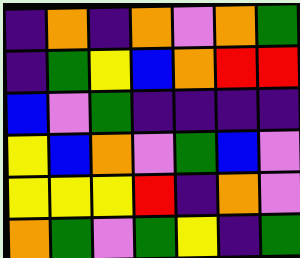[["indigo", "orange", "indigo", "orange", "violet", "orange", "green"], ["indigo", "green", "yellow", "blue", "orange", "red", "red"], ["blue", "violet", "green", "indigo", "indigo", "indigo", "indigo"], ["yellow", "blue", "orange", "violet", "green", "blue", "violet"], ["yellow", "yellow", "yellow", "red", "indigo", "orange", "violet"], ["orange", "green", "violet", "green", "yellow", "indigo", "green"]]